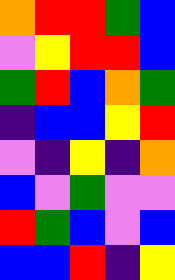[["orange", "red", "red", "green", "blue"], ["violet", "yellow", "red", "red", "blue"], ["green", "red", "blue", "orange", "green"], ["indigo", "blue", "blue", "yellow", "red"], ["violet", "indigo", "yellow", "indigo", "orange"], ["blue", "violet", "green", "violet", "violet"], ["red", "green", "blue", "violet", "blue"], ["blue", "blue", "red", "indigo", "yellow"]]